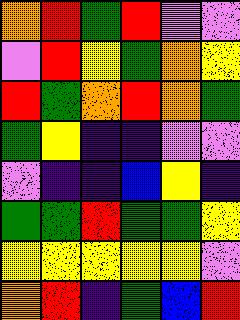[["orange", "red", "green", "red", "violet", "violet"], ["violet", "red", "yellow", "green", "orange", "yellow"], ["red", "green", "orange", "red", "orange", "green"], ["green", "yellow", "indigo", "indigo", "violet", "violet"], ["violet", "indigo", "indigo", "blue", "yellow", "indigo"], ["green", "green", "red", "green", "green", "yellow"], ["yellow", "yellow", "yellow", "yellow", "yellow", "violet"], ["orange", "red", "indigo", "green", "blue", "red"]]